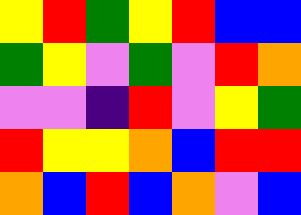[["yellow", "red", "green", "yellow", "red", "blue", "blue"], ["green", "yellow", "violet", "green", "violet", "red", "orange"], ["violet", "violet", "indigo", "red", "violet", "yellow", "green"], ["red", "yellow", "yellow", "orange", "blue", "red", "red"], ["orange", "blue", "red", "blue", "orange", "violet", "blue"]]